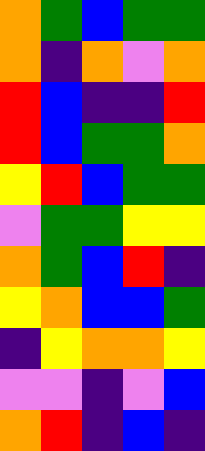[["orange", "green", "blue", "green", "green"], ["orange", "indigo", "orange", "violet", "orange"], ["red", "blue", "indigo", "indigo", "red"], ["red", "blue", "green", "green", "orange"], ["yellow", "red", "blue", "green", "green"], ["violet", "green", "green", "yellow", "yellow"], ["orange", "green", "blue", "red", "indigo"], ["yellow", "orange", "blue", "blue", "green"], ["indigo", "yellow", "orange", "orange", "yellow"], ["violet", "violet", "indigo", "violet", "blue"], ["orange", "red", "indigo", "blue", "indigo"]]